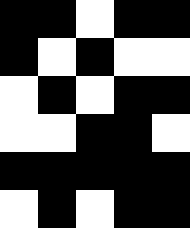[["black", "black", "white", "black", "black"], ["black", "white", "black", "white", "white"], ["white", "black", "white", "black", "black"], ["white", "white", "black", "black", "white"], ["black", "black", "black", "black", "black"], ["white", "black", "white", "black", "black"]]